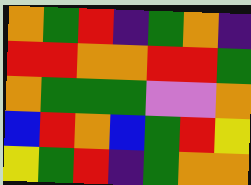[["orange", "green", "red", "indigo", "green", "orange", "indigo"], ["red", "red", "orange", "orange", "red", "red", "green"], ["orange", "green", "green", "green", "violet", "violet", "orange"], ["blue", "red", "orange", "blue", "green", "red", "yellow"], ["yellow", "green", "red", "indigo", "green", "orange", "orange"]]